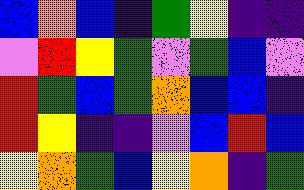[["blue", "orange", "blue", "indigo", "green", "yellow", "indigo", "indigo"], ["violet", "red", "yellow", "green", "violet", "green", "blue", "violet"], ["red", "green", "blue", "green", "orange", "blue", "blue", "indigo"], ["red", "yellow", "indigo", "indigo", "violet", "blue", "red", "blue"], ["yellow", "orange", "green", "blue", "yellow", "orange", "indigo", "green"]]